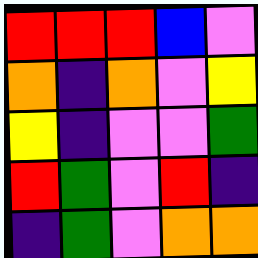[["red", "red", "red", "blue", "violet"], ["orange", "indigo", "orange", "violet", "yellow"], ["yellow", "indigo", "violet", "violet", "green"], ["red", "green", "violet", "red", "indigo"], ["indigo", "green", "violet", "orange", "orange"]]